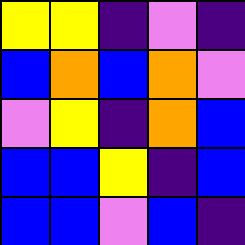[["yellow", "yellow", "indigo", "violet", "indigo"], ["blue", "orange", "blue", "orange", "violet"], ["violet", "yellow", "indigo", "orange", "blue"], ["blue", "blue", "yellow", "indigo", "blue"], ["blue", "blue", "violet", "blue", "indigo"]]